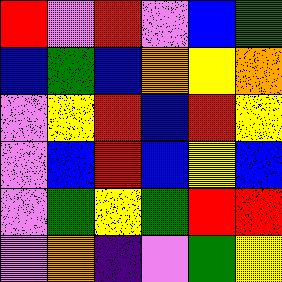[["red", "violet", "red", "violet", "blue", "green"], ["blue", "green", "blue", "orange", "yellow", "orange"], ["violet", "yellow", "red", "blue", "red", "yellow"], ["violet", "blue", "red", "blue", "yellow", "blue"], ["violet", "green", "yellow", "green", "red", "red"], ["violet", "orange", "indigo", "violet", "green", "yellow"]]